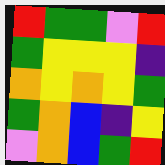[["red", "green", "green", "violet", "red"], ["green", "yellow", "yellow", "yellow", "indigo"], ["orange", "yellow", "orange", "yellow", "green"], ["green", "orange", "blue", "indigo", "yellow"], ["violet", "orange", "blue", "green", "red"]]